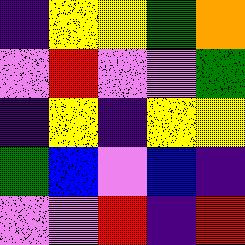[["indigo", "yellow", "yellow", "green", "orange"], ["violet", "red", "violet", "violet", "green"], ["indigo", "yellow", "indigo", "yellow", "yellow"], ["green", "blue", "violet", "blue", "indigo"], ["violet", "violet", "red", "indigo", "red"]]